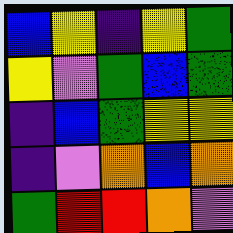[["blue", "yellow", "indigo", "yellow", "green"], ["yellow", "violet", "green", "blue", "green"], ["indigo", "blue", "green", "yellow", "yellow"], ["indigo", "violet", "orange", "blue", "orange"], ["green", "red", "red", "orange", "violet"]]